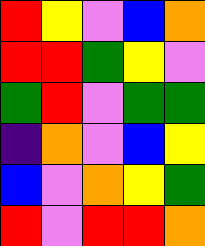[["red", "yellow", "violet", "blue", "orange"], ["red", "red", "green", "yellow", "violet"], ["green", "red", "violet", "green", "green"], ["indigo", "orange", "violet", "blue", "yellow"], ["blue", "violet", "orange", "yellow", "green"], ["red", "violet", "red", "red", "orange"]]